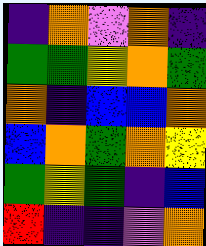[["indigo", "orange", "violet", "orange", "indigo"], ["green", "green", "yellow", "orange", "green"], ["orange", "indigo", "blue", "blue", "orange"], ["blue", "orange", "green", "orange", "yellow"], ["green", "yellow", "green", "indigo", "blue"], ["red", "indigo", "indigo", "violet", "orange"]]